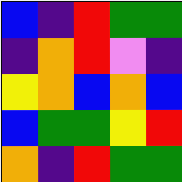[["blue", "indigo", "red", "green", "green"], ["indigo", "orange", "red", "violet", "indigo"], ["yellow", "orange", "blue", "orange", "blue"], ["blue", "green", "green", "yellow", "red"], ["orange", "indigo", "red", "green", "green"]]